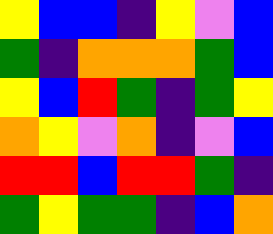[["yellow", "blue", "blue", "indigo", "yellow", "violet", "blue"], ["green", "indigo", "orange", "orange", "orange", "green", "blue"], ["yellow", "blue", "red", "green", "indigo", "green", "yellow"], ["orange", "yellow", "violet", "orange", "indigo", "violet", "blue"], ["red", "red", "blue", "red", "red", "green", "indigo"], ["green", "yellow", "green", "green", "indigo", "blue", "orange"]]